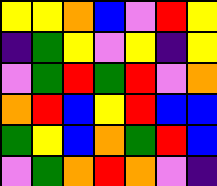[["yellow", "yellow", "orange", "blue", "violet", "red", "yellow"], ["indigo", "green", "yellow", "violet", "yellow", "indigo", "yellow"], ["violet", "green", "red", "green", "red", "violet", "orange"], ["orange", "red", "blue", "yellow", "red", "blue", "blue"], ["green", "yellow", "blue", "orange", "green", "red", "blue"], ["violet", "green", "orange", "red", "orange", "violet", "indigo"]]